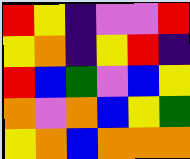[["red", "yellow", "indigo", "violet", "violet", "red"], ["yellow", "orange", "indigo", "yellow", "red", "indigo"], ["red", "blue", "green", "violet", "blue", "yellow"], ["orange", "violet", "orange", "blue", "yellow", "green"], ["yellow", "orange", "blue", "orange", "orange", "orange"]]